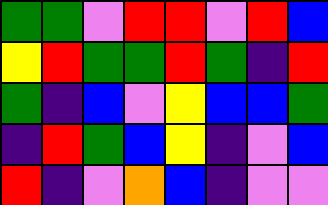[["green", "green", "violet", "red", "red", "violet", "red", "blue"], ["yellow", "red", "green", "green", "red", "green", "indigo", "red"], ["green", "indigo", "blue", "violet", "yellow", "blue", "blue", "green"], ["indigo", "red", "green", "blue", "yellow", "indigo", "violet", "blue"], ["red", "indigo", "violet", "orange", "blue", "indigo", "violet", "violet"]]